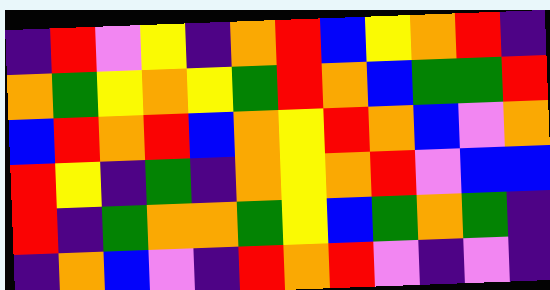[["indigo", "red", "violet", "yellow", "indigo", "orange", "red", "blue", "yellow", "orange", "red", "indigo"], ["orange", "green", "yellow", "orange", "yellow", "green", "red", "orange", "blue", "green", "green", "red"], ["blue", "red", "orange", "red", "blue", "orange", "yellow", "red", "orange", "blue", "violet", "orange"], ["red", "yellow", "indigo", "green", "indigo", "orange", "yellow", "orange", "red", "violet", "blue", "blue"], ["red", "indigo", "green", "orange", "orange", "green", "yellow", "blue", "green", "orange", "green", "indigo"], ["indigo", "orange", "blue", "violet", "indigo", "red", "orange", "red", "violet", "indigo", "violet", "indigo"]]